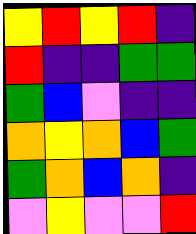[["yellow", "red", "yellow", "red", "indigo"], ["red", "indigo", "indigo", "green", "green"], ["green", "blue", "violet", "indigo", "indigo"], ["orange", "yellow", "orange", "blue", "green"], ["green", "orange", "blue", "orange", "indigo"], ["violet", "yellow", "violet", "violet", "red"]]